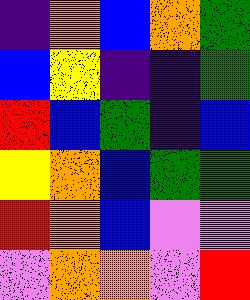[["indigo", "orange", "blue", "orange", "green"], ["blue", "yellow", "indigo", "indigo", "green"], ["red", "blue", "green", "indigo", "blue"], ["yellow", "orange", "blue", "green", "green"], ["red", "orange", "blue", "violet", "violet"], ["violet", "orange", "orange", "violet", "red"]]